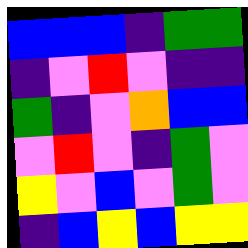[["blue", "blue", "blue", "indigo", "green", "green"], ["indigo", "violet", "red", "violet", "indigo", "indigo"], ["green", "indigo", "violet", "orange", "blue", "blue"], ["violet", "red", "violet", "indigo", "green", "violet"], ["yellow", "violet", "blue", "violet", "green", "violet"], ["indigo", "blue", "yellow", "blue", "yellow", "yellow"]]